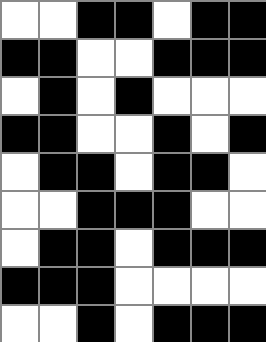[["white", "white", "black", "black", "white", "black", "black"], ["black", "black", "white", "white", "black", "black", "black"], ["white", "black", "white", "black", "white", "white", "white"], ["black", "black", "white", "white", "black", "white", "black"], ["white", "black", "black", "white", "black", "black", "white"], ["white", "white", "black", "black", "black", "white", "white"], ["white", "black", "black", "white", "black", "black", "black"], ["black", "black", "black", "white", "white", "white", "white"], ["white", "white", "black", "white", "black", "black", "black"]]